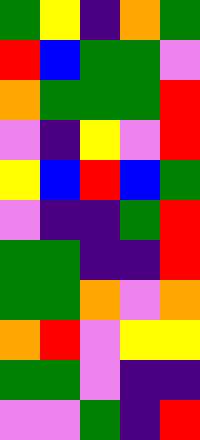[["green", "yellow", "indigo", "orange", "green"], ["red", "blue", "green", "green", "violet"], ["orange", "green", "green", "green", "red"], ["violet", "indigo", "yellow", "violet", "red"], ["yellow", "blue", "red", "blue", "green"], ["violet", "indigo", "indigo", "green", "red"], ["green", "green", "indigo", "indigo", "red"], ["green", "green", "orange", "violet", "orange"], ["orange", "red", "violet", "yellow", "yellow"], ["green", "green", "violet", "indigo", "indigo"], ["violet", "violet", "green", "indigo", "red"]]